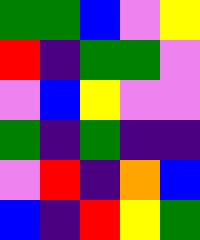[["green", "green", "blue", "violet", "yellow"], ["red", "indigo", "green", "green", "violet"], ["violet", "blue", "yellow", "violet", "violet"], ["green", "indigo", "green", "indigo", "indigo"], ["violet", "red", "indigo", "orange", "blue"], ["blue", "indigo", "red", "yellow", "green"]]